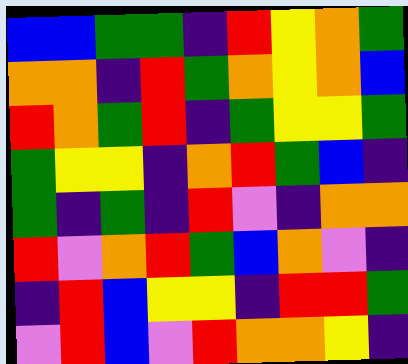[["blue", "blue", "green", "green", "indigo", "red", "yellow", "orange", "green"], ["orange", "orange", "indigo", "red", "green", "orange", "yellow", "orange", "blue"], ["red", "orange", "green", "red", "indigo", "green", "yellow", "yellow", "green"], ["green", "yellow", "yellow", "indigo", "orange", "red", "green", "blue", "indigo"], ["green", "indigo", "green", "indigo", "red", "violet", "indigo", "orange", "orange"], ["red", "violet", "orange", "red", "green", "blue", "orange", "violet", "indigo"], ["indigo", "red", "blue", "yellow", "yellow", "indigo", "red", "red", "green"], ["violet", "red", "blue", "violet", "red", "orange", "orange", "yellow", "indigo"]]